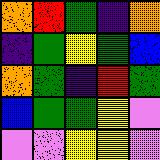[["orange", "red", "green", "indigo", "orange"], ["indigo", "green", "yellow", "green", "blue"], ["orange", "green", "indigo", "red", "green"], ["blue", "green", "green", "yellow", "violet"], ["violet", "violet", "yellow", "yellow", "violet"]]